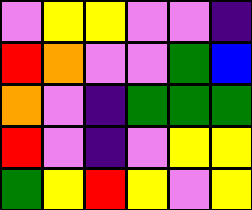[["violet", "yellow", "yellow", "violet", "violet", "indigo"], ["red", "orange", "violet", "violet", "green", "blue"], ["orange", "violet", "indigo", "green", "green", "green"], ["red", "violet", "indigo", "violet", "yellow", "yellow"], ["green", "yellow", "red", "yellow", "violet", "yellow"]]